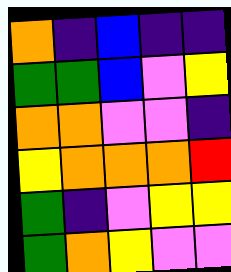[["orange", "indigo", "blue", "indigo", "indigo"], ["green", "green", "blue", "violet", "yellow"], ["orange", "orange", "violet", "violet", "indigo"], ["yellow", "orange", "orange", "orange", "red"], ["green", "indigo", "violet", "yellow", "yellow"], ["green", "orange", "yellow", "violet", "violet"]]